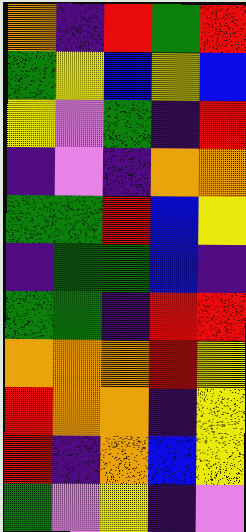[["orange", "indigo", "red", "green", "red"], ["green", "yellow", "blue", "yellow", "blue"], ["yellow", "violet", "green", "indigo", "red"], ["indigo", "violet", "indigo", "orange", "orange"], ["green", "green", "red", "blue", "yellow"], ["indigo", "green", "green", "blue", "indigo"], ["green", "green", "indigo", "red", "red"], ["orange", "orange", "orange", "red", "yellow"], ["red", "orange", "orange", "indigo", "yellow"], ["red", "indigo", "orange", "blue", "yellow"], ["green", "violet", "yellow", "indigo", "violet"]]